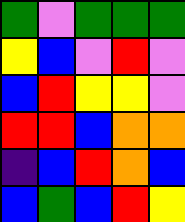[["green", "violet", "green", "green", "green"], ["yellow", "blue", "violet", "red", "violet"], ["blue", "red", "yellow", "yellow", "violet"], ["red", "red", "blue", "orange", "orange"], ["indigo", "blue", "red", "orange", "blue"], ["blue", "green", "blue", "red", "yellow"]]